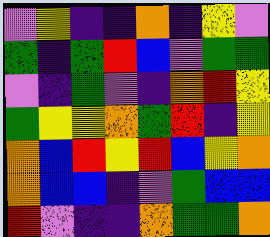[["violet", "yellow", "indigo", "indigo", "orange", "indigo", "yellow", "violet"], ["green", "indigo", "green", "red", "blue", "violet", "green", "green"], ["violet", "indigo", "green", "violet", "indigo", "orange", "red", "yellow"], ["green", "yellow", "yellow", "orange", "green", "red", "indigo", "yellow"], ["orange", "blue", "red", "yellow", "red", "blue", "yellow", "orange"], ["orange", "blue", "blue", "indigo", "violet", "green", "blue", "blue"], ["red", "violet", "indigo", "indigo", "orange", "green", "green", "orange"]]